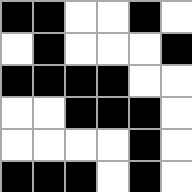[["black", "black", "white", "white", "black", "white"], ["white", "black", "white", "white", "white", "black"], ["black", "black", "black", "black", "white", "white"], ["white", "white", "black", "black", "black", "white"], ["white", "white", "white", "white", "black", "white"], ["black", "black", "black", "white", "black", "white"]]